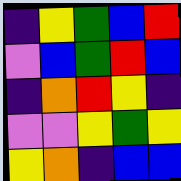[["indigo", "yellow", "green", "blue", "red"], ["violet", "blue", "green", "red", "blue"], ["indigo", "orange", "red", "yellow", "indigo"], ["violet", "violet", "yellow", "green", "yellow"], ["yellow", "orange", "indigo", "blue", "blue"]]